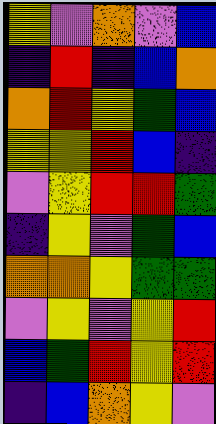[["yellow", "violet", "orange", "violet", "blue"], ["indigo", "red", "indigo", "blue", "orange"], ["orange", "red", "yellow", "green", "blue"], ["yellow", "yellow", "red", "blue", "indigo"], ["violet", "yellow", "red", "red", "green"], ["indigo", "yellow", "violet", "green", "blue"], ["orange", "orange", "yellow", "green", "green"], ["violet", "yellow", "violet", "yellow", "red"], ["blue", "green", "red", "yellow", "red"], ["indigo", "blue", "orange", "yellow", "violet"]]